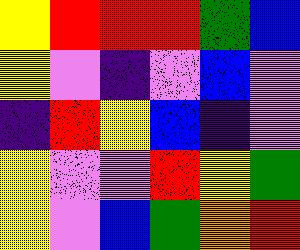[["yellow", "red", "red", "red", "green", "blue"], ["yellow", "violet", "indigo", "violet", "blue", "violet"], ["indigo", "red", "yellow", "blue", "indigo", "violet"], ["yellow", "violet", "violet", "red", "yellow", "green"], ["yellow", "violet", "blue", "green", "orange", "red"]]